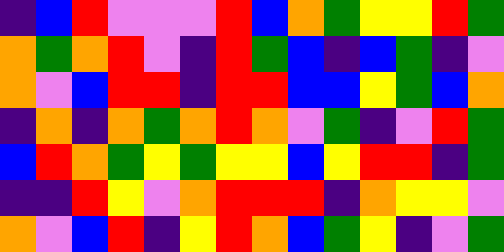[["indigo", "blue", "red", "violet", "violet", "violet", "red", "blue", "orange", "green", "yellow", "yellow", "red", "green"], ["orange", "green", "orange", "red", "violet", "indigo", "red", "green", "blue", "indigo", "blue", "green", "indigo", "violet"], ["orange", "violet", "blue", "red", "red", "indigo", "red", "red", "blue", "blue", "yellow", "green", "blue", "orange"], ["indigo", "orange", "indigo", "orange", "green", "orange", "red", "orange", "violet", "green", "indigo", "violet", "red", "green"], ["blue", "red", "orange", "green", "yellow", "green", "yellow", "yellow", "blue", "yellow", "red", "red", "indigo", "green"], ["indigo", "indigo", "red", "yellow", "violet", "orange", "red", "red", "red", "indigo", "orange", "yellow", "yellow", "violet"], ["orange", "violet", "blue", "red", "indigo", "yellow", "red", "orange", "blue", "green", "yellow", "indigo", "violet", "green"]]